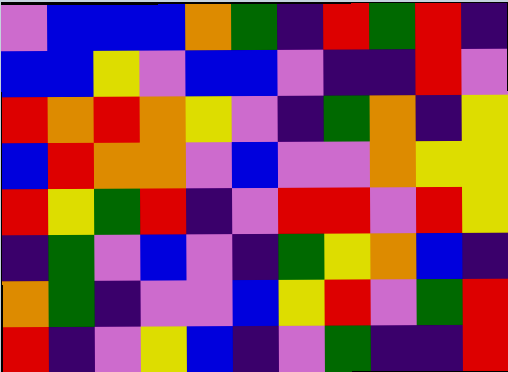[["violet", "blue", "blue", "blue", "orange", "green", "indigo", "red", "green", "red", "indigo"], ["blue", "blue", "yellow", "violet", "blue", "blue", "violet", "indigo", "indigo", "red", "violet"], ["red", "orange", "red", "orange", "yellow", "violet", "indigo", "green", "orange", "indigo", "yellow"], ["blue", "red", "orange", "orange", "violet", "blue", "violet", "violet", "orange", "yellow", "yellow"], ["red", "yellow", "green", "red", "indigo", "violet", "red", "red", "violet", "red", "yellow"], ["indigo", "green", "violet", "blue", "violet", "indigo", "green", "yellow", "orange", "blue", "indigo"], ["orange", "green", "indigo", "violet", "violet", "blue", "yellow", "red", "violet", "green", "red"], ["red", "indigo", "violet", "yellow", "blue", "indigo", "violet", "green", "indigo", "indigo", "red"]]